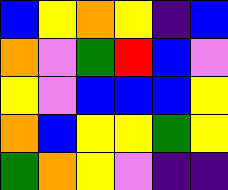[["blue", "yellow", "orange", "yellow", "indigo", "blue"], ["orange", "violet", "green", "red", "blue", "violet"], ["yellow", "violet", "blue", "blue", "blue", "yellow"], ["orange", "blue", "yellow", "yellow", "green", "yellow"], ["green", "orange", "yellow", "violet", "indigo", "indigo"]]